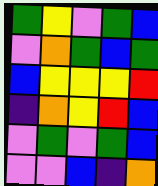[["green", "yellow", "violet", "green", "blue"], ["violet", "orange", "green", "blue", "green"], ["blue", "yellow", "yellow", "yellow", "red"], ["indigo", "orange", "yellow", "red", "blue"], ["violet", "green", "violet", "green", "blue"], ["violet", "violet", "blue", "indigo", "orange"]]